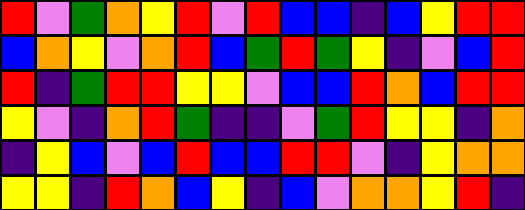[["red", "violet", "green", "orange", "yellow", "red", "violet", "red", "blue", "blue", "indigo", "blue", "yellow", "red", "red"], ["blue", "orange", "yellow", "violet", "orange", "red", "blue", "green", "red", "green", "yellow", "indigo", "violet", "blue", "red"], ["red", "indigo", "green", "red", "red", "yellow", "yellow", "violet", "blue", "blue", "red", "orange", "blue", "red", "red"], ["yellow", "violet", "indigo", "orange", "red", "green", "indigo", "indigo", "violet", "green", "red", "yellow", "yellow", "indigo", "orange"], ["indigo", "yellow", "blue", "violet", "blue", "red", "blue", "blue", "red", "red", "violet", "indigo", "yellow", "orange", "orange"], ["yellow", "yellow", "indigo", "red", "orange", "blue", "yellow", "indigo", "blue", "violet", "orange", "orange", "yellow", "red", "indigo"]]